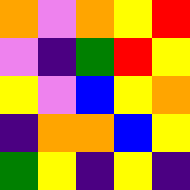[["orange", "violet", "orange", "yellow", "red"], ["violet", "indigo", "green", "red", "yellow"], ["yellow", "violet", "blue", "yellow", "orange"], ["indigo", "orange", "orange", "blue", "yellow"], ["green", "yellow", "indigo", "yellow", "indigo"]]